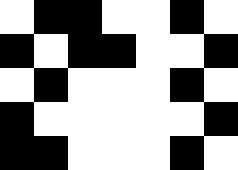[["white", "black", "black", "white", "white", "black", "white"], ["black", "white", "black", "black", "white", "white", "black"], ["white", "black", "white", "white", "white", "black", "white"], ["black", "white", "white", "white", "white", "white", "black"], ["black", "black", "white", "white", "white", "black", "white"]]